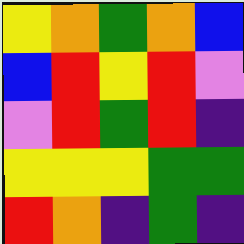[["yellow", "orange", "green", "orange", "blue"], ["blue", "red", "yellow", "red", "violet"], ["violet", "red", "green", "red", "indigo"], ["yellow", "yellow", "yellow", "green", "green"], ["red", "orange", "indigo", "green", "indigo"]]